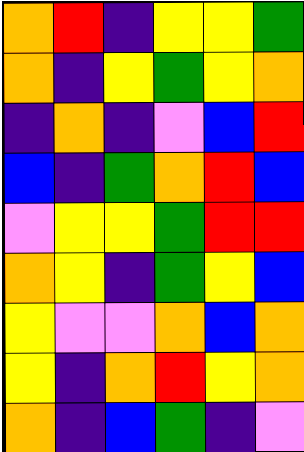[["orange", "red", "indigo", "yellow", "yellow", "green"], ["orange", "indigo", "yellow", "green", "yellow", "orange"], ["indigo", "orange", "indigo", "violet", "blue", "red"], ["blue", "indigo", "green", "orange", "red", "blue"], ["violet", "yellow", "yellow", "green", "red", "red"], ["orange", "yellow", "indigo", "green", "yellow", "blue"], ["yellow", "violet", "violet", "orange", "blue", "orange"], ["yellow", "indigo", "orange", "red", "yellow", "orange"], ["orange", "indigo", "blue", "green", "indigo", "violet"]]